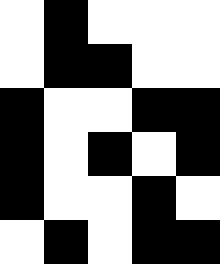[["white", "black", "white", "white", "white"], ["white", "black", "black", "white", "white"], ["black", "white", "white", "black", "black"], ["black", "white", "black", "white", "black"], ["black", "white", "white", "black", "white"], ["white", "black", "white", "black", "black"]]